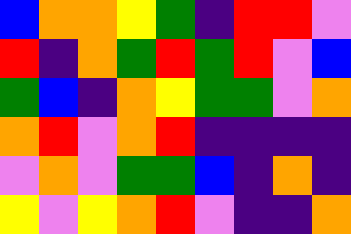[["blue", "orange", "orange", "yellow", "green", "indigo", "red", "red", "violet"], ["red", "indigo", "orange", "green", "red", "green", "red", "violet", "blue"], ["green", "blue", "indigo", "orange", "yellow", "green", "green", "violet", "orange"], ["orange", "red", "violet", "orange", "red", "indigo", "indigo", "indigo", "indigo"], ["violet", "orange", "violet", "green", "green", "blue", "indigo", "orange", "indigo"], ["yellow", "violet", "yellow", "orange", "red", "violet", "indigo", "indigo", "orange"]]